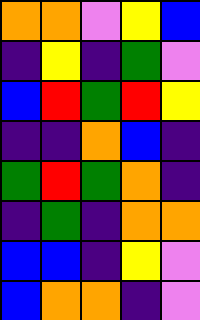[["orange", "orange", "violet", "yellow", "blue"], ["indigo", "yellow", "indigo", "green", "violet"], ["blue", "red", "green", "red", "yellow"], ["indigo", "indigo", "orange", "blue", "indigo"], ["green", "red", "green", "orange", "indigo"], ["indigo", "green", "indigo", "orange", "orange"], ["blue", "blue", "indigo", "yellow", "violet"], ["blue", "orange", "orange", "indigo", "violet"]]